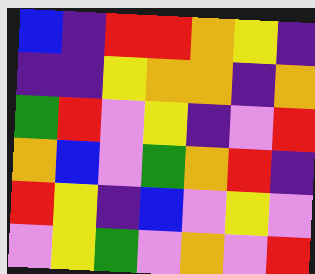[["blue", "indigo", "red", "red", "orange", "yellow", "indigo"], ["indigo", "indigo", "yellow", "orange", "orange", "indigo", "orange"], ["green", "red", "violet", "yellow", "indigo", "violet", "red"], ["orange", "blue", "violet", "green", "orange", "red", "indigo"], ["red", "yellow", "indigo", "blue", "violet", "yellow", "violet"], ["violet", "yellow", "green", "violet", "orange", "violet", "red"]]